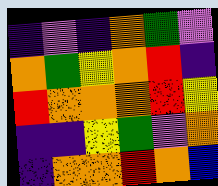[["indigo", "violet", "indigo", "orange", "green", "violet"], ["orange", "green", "yellow", "orange", "red", "indigo"], ["red", "orange", "orange", "orange", "red", "yellow"], ["indigo", "indigo", "yellow", "green", "violet", "orange"], ["indigo", "orange", "orange", "red", "orange", "blue"]]